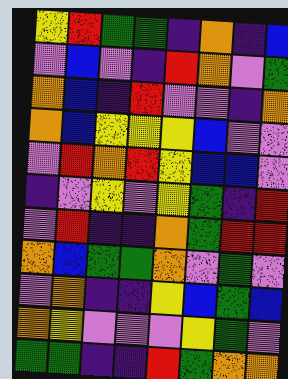[["yellow", "red", "green", "green", "indigo", "orange", "indigo", "blue"], ["violet", "blue", "violet", "indigo", "red", "orange", "violet", "green"], ["orange", "blue", "indigo", "red", "violet", "violet", "indigo", "orange"], ["orange", "blue", "yellow", "yellow", "yellow", "blue", "violet", "violet"], ["violet", "red", "orange", "red", "yellow", "blue", "blue", "violet"], ["indigo", "violet", "yellow", "violet", "yellow", "green", "indigo", "red"], ["violet", "red", "indigo", "indigo", "orange", "green", "red", "red"], ["orange", "blue", "green", "green", "orange", "violet", "green", "violet"], ["violet", "orange", "indigo", "indigo", "yellow", "blue", "green", "blue"], ["orange", "yellow", "violet", "violet", "violet", "yellow", "green", "violet"], ["green", "green", "indigo", "indigo", "red", "green", "orange", "orange"]]